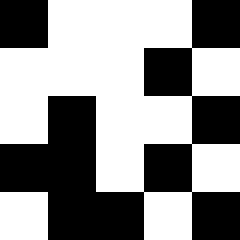[["black", "white", "white", "white", "black"], ["white", "white", "white", "black", "white"], ["white", "black", "white", "white", "black"], ["black", "black", "white", "black", "white"], ["white", "black", "black", "white", "black"]]